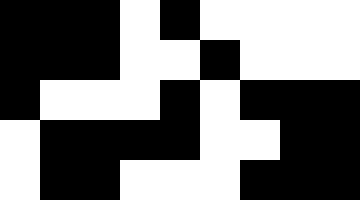[["black", "black", "black", "white", "black", "white", "white", "white", "white"], ["black", "black", "black", "white", "white", "black", "white", "white", "white"], ["black", "white", "white", "white", "black", "white", "black", "black", "black"], ["white", "black", "black", "black", "black", "white", "white", "black", "black"], ["white", "black", "black", "white", "white", "white", "black", "black", "black"]]